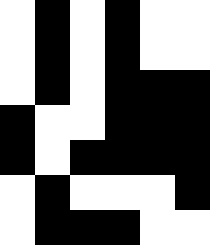[["white", "black", "white", "black", "white", "white"], ["white", "black", "white", "black", "white", "white"], ["white", "black", "white", "black", "black", "black"], ["black", "white", "white", "black", "black", "black"], ["black", "white", "black", "black", "black", "black"], ["white", "black", "white", "white", "white", "black"], ["white", "black", "black", "black", "white", "white"]]